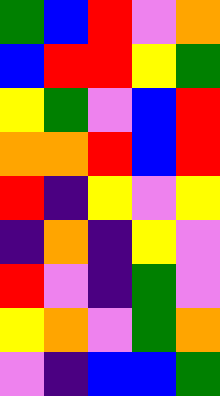[["green", "blue", "red", "violet", "orange"], ["blue", "red", "red", "yellow", "green"], ["yellow", "green", "violet", "blue", "red"], ["orange", "orange", "red", "blue", "red"], ["red", "indigo", "yellow", "violet", "yellow"], ["indigo", "orange", "indigo", "yellow", "violet"], ["red", "violet", "indigo", "green", "violet"], ["yellow", "orange", "violet", "green", "orange"], ["violet", "indigo", "blue", "blue", "green"]]